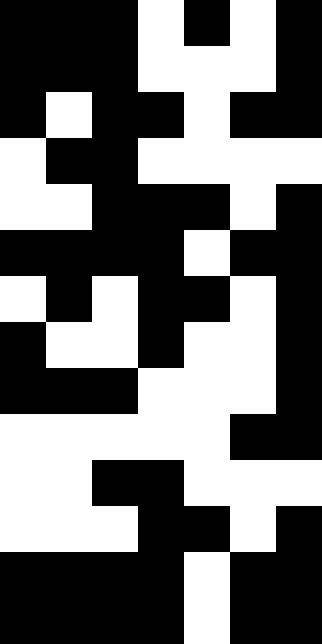[["black", "black", "black", "white", "black", "white", "black"], ["black", "black", "black", "white", "white", "white", "black"], ["black", "white", "black", "black", "white", "black", "black"], ["white", "black", "black", "white", "white", "white", "white"], ["white", "white", "black", "black", "black", "white", "black"], ["black", "black", "black", "black", "white", "black", "black"], ["white", "black", "white", "black", "black", "white", "black"], ["black", "white", "white", "black", "white", "white", "black"], ["black", "black", "black", "white", "white", "white", "black"], ["white", "white", "white", "white", "white", "black", "black"], ["white", "white", "black", "black", "white", "white", "white"], ["white", "white", "white", "black", "black", "white", "black"], ["black", "black", "black", "black", "white", "black", "black"], ["black", "black", "black", "black", "white", "black", "black"]]